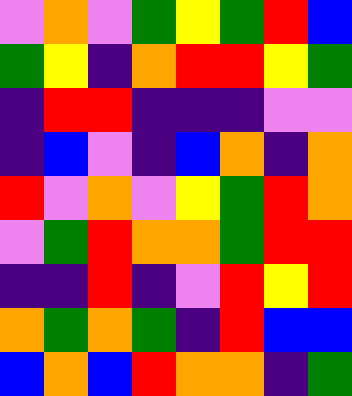[["violet", "orange", "violet", "green", "yellow", "green", "red", "blue"], ["green", "yellow", "indigo", "orange", "red", "red", "yellow", "green"], ["indigo", "red", "red", "indigo", "indigo", "indigo", "violet", "violet"], ["indigo", "blue", "violet", "indigo", "blue", "orange", "indigo", "orange"], ["red", "violet", "orange", "violet", "yellow", "green", "red", "orange"], ["violet", "green", "red", "orange", "orange", "green", "red", "red"], ["indigo", "indigo", "red", "indigo", "violet", "red", "yellow", "red"], ["orange", "green", "orange", "green", "indigo", "red", "blue", "blue"], ["blue", "orange", "blue", "red", "orange", "orange", "indigo", "green"]]